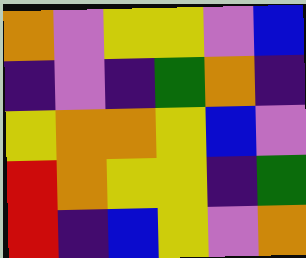[["orange", "violet", "yellow", "yellow", "violet", "blue"], ["indigo", "violet", "indigo", "green", "orange", "indigo"], ["yellow", "orange", "orange", "yellow", "blue", "violet"], ["red", "orange", "yellow", "yellow", "indigo", "green"], ["red", "indigo", "blue", "yellow", "violet", "orange"]]